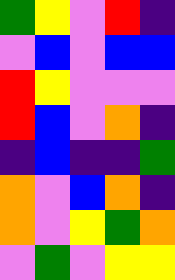[["green", "yellow", "violet", "red", "indigo"], ["violet", "blue", "violet", "blue", "blue"], ["red", "yellow", "violet", "violet", "violet"], ["red", "blue", "violet", "orange", "indigo"], ["indigo", "blue", "indigo", "indigo", "green"], ["orange", "violet", "blue", "orange", "indigo"], ["orange", "violet", "yellow", "green", "orange"], ["violet", "green", "violet", "yellow", "yellow"]]